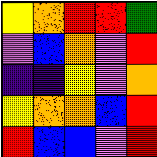[["yellow", "orange", "red", "red", "green"], ["violet", "blue", "orange", "violet", "red"], ["indigo", "indigo", "yellow", "violet", "orange"], ["yellow", "orange", "orange", "blue", "red"], ["red", "blue", "blue", "violet", "red"]]